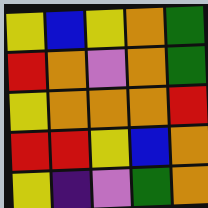[["yellow", "blue", "yellow", "orange", "green"], ["red", "orange", "violet", "orange", "green"], ["yellow", "orange", "orange", "orange", "red"], ["red", "red", "yellow", "blue", "orange"], ["yellow", "indigo", "violet", "green", "orange"]]